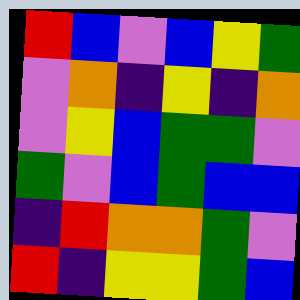[["red", "blue", "violet", "blue", "yellow", "green"], ["violet", "orange", "indigo", "yellow", "indigo", "orange"], ["violet", "yellow", "blue", "green", "green", "violet"], ["green", "violet", "blue", "green", "blue", "blue"], ["indigo", "red", "orange", "orange", "green", "violet"], ["red", "indigo", "yellow", "yellow", "green", "blue"]]